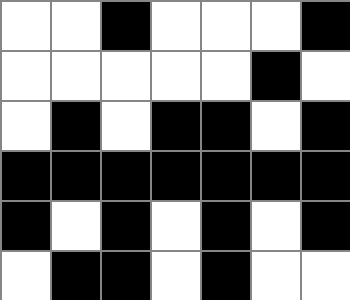[["white", "white", "black", "white", "white", "white", "black"], ["white", "white", "white", "white", "white", "black", "white"], ["white", "black", "white", "black", "black", "white", "black"], ["black", "black", "black", "black", "black", "black", "black"], ["black", "white", "black", "white", "black", "white", "black"], ["white", "black", "black", "white", "black", "white", "white"]]